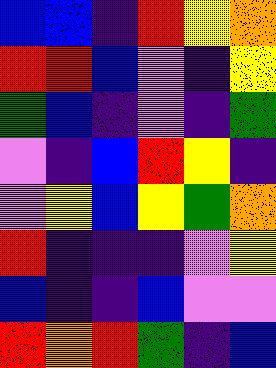[["blue", "blue", "indigo", "red", "yellow", "orange"], ["red", "red", "blue", "violet", "indigo", "yellow"], ["green", "blue", "indigo", "violet", "indigo", "green"], ["violet", "indigo", "blue", "red", "yellow", "indigo"], ["violet", "yellow", "blue", "yellow", "green", "orange"], ["red", "indigo", "indigo", "indigo", "violet", "yellow"], ["blue", "indigo", "indigo", "blue", "violet", "violet"], ["red", "orange", "red", "green", "indigo", "blue"]]